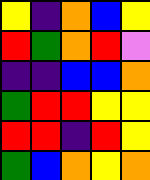[["yellow", "indigo", "orange", "blue", "yellow"], ["red", "green", "orange", "red", "violet"], ["indigo", "indigo", "blue", "blue", "orange"], ["green", "red", "red", "yellow", "yellow"], ["red", "red", "indigo", "red", "yellow"], ["green", "blue", "orange", "yellow", "orange"]]